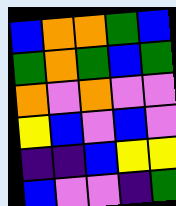[["blue", "orange", "orange", "green", "blue"], ["green", "orange", "green", "blue", "green"], ["orange", "violet", "orange", "violet", "violet"], ["yellow", "blue", "violet", "blue", "violet"], ["indigo", "indigo", "blue", "yellow", "yellow"], ["blue", "violet", "violet", "indigo", "green"]]